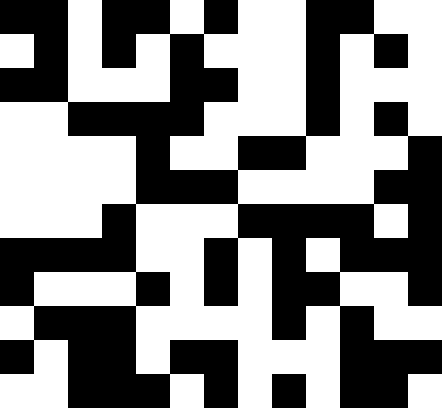[["black", "black", "white", "black", "black", "white", "black", "white", "white", "black", "black", "white", "white"], ["white", "black", "white", "black", "white", "black", "white", "white", "white", "black", "white", "black", "white"], ["black", "black", "white", "white", "white", "black", "black", "white", "white", "black", "white", "white", "white"], ["white", "white", "black", "black", "black", "black", "white", "white", "white", "black", "white", "black", "white"], ["white", "white", "white", "white", "black", "white", "white", "black", "black", "white", "white", "white", "black"], ["white", "white", "white", "white", "black", "black", "black", "white", "white", "white", "white", "black", "black"], ["white", "white", "white", "black", "white", "white", "white", "black", "black", "black", "black", "white", "black"], ["black", "black", "black", "black", "white", "white", "black", "white", "black", "white", "black", "black", "black"], ["black", "white", "white", "white", "black", "white", "black", "white", "black", "black", "white", "white", "black"], ["white", "black", "black", "black", "white", "white", "white", "white", "black", "white", "black", "white", "white"], ["black", "white", "black", "black", "white", "black", "black", "white", "white", "white", "black", "black", "black"], ["white", "white", "black", "black", "black", "white", "black", "white", "black", "white", "black", "black", "white"]]